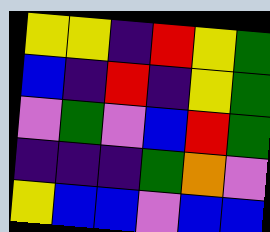[["yellow", "yellow", "indigo", "red", "yellow", "green"], ["blue", "indigo", "red", "indigo", "yellow", "green"], ["violet", "green", "violet", "blue", "red", "green"], ["indigo", "indigo", "indigo", "green", "orange", "violet"], ["yellow", "blue", "blue", "violet", "blue", "blue"]]